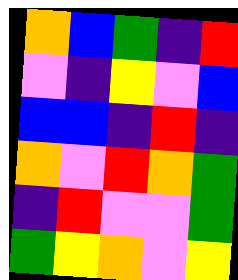[["orange", "blue", "green", "indigo", "red"], ["violet", "indigo", "yellow", "violet", "blue"], ["blue", "blue", "indigo", "red", "indigo"], ["orange", "violet", "red", "orange", "green"], ["indigo", "red", "violet", "violet", "green"], ["green", "yellow", "orange", "violet", "yellow"]]